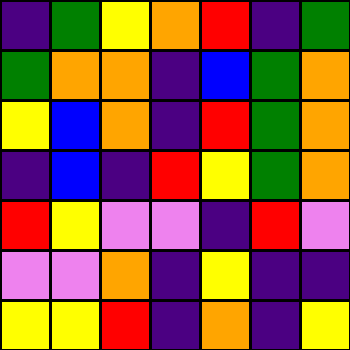[["indigo", "green", "yellow", "orange", "red", "indigo", "green"], ["green", "orange", "orange", "indigo", "blue", "green", "orange"], ["yellow", "blue", "orange", "indigo", "red", "green", "orange"], ["indigo", "blue", "indigo", "red", "yellow", "green", "orange"], ["red", "yellow", "violet", "violet", "indigo", "red", "violet"], ["violet", "violet", "orange", "indigo", "yellow", "indigo", "indigo"], ["yellow", "yellow", "red", "indigo", "orange", "indigo", "yellow"]]